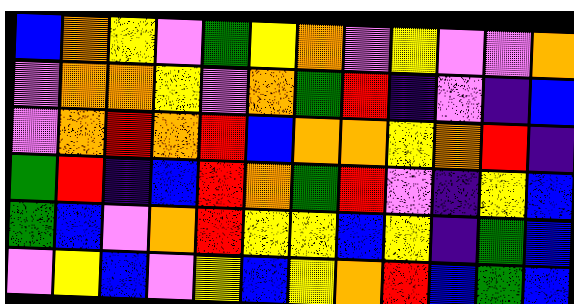[["blue", "orange", "yellow", "violet", "green", "yellow", "orange", "violet", "yellow", "violet", "violet", "orange"], ["violet", "orange", "orange", "yellow", "violet", "orange", "green", "red", "indigo", "violet", "indigo", "blue"], ["violet", "orange", "red", "orange", "red", "blue", "orange", "orange", "yellow", "orange", "red", "indigo"], ["green", "red", "indigo", "blue", "red", "orange", "green", "red", "violet", "indigo", "yellow", "blue"], ["green", "blue", "violet", "orange", "red", "yellow", "yellow", "blue", "yellow", "indigo", "green", "blue"], ["violet", "yellow", "blue", "violet", "yellow", "blue", "yellow", "orange", "red", "blue", "green", "blue"]]